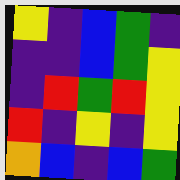[["yellow", "indigo", "blue", "green", "indigo"], ["indigo", "indigo", "blue", "green", "yellow"], ["indigo", "red", "green", "red", "yellow"], ["red", "indigo", "yellow", "indigo", "yellow"], ["orange", "blue", "indigo", "blue", "green"]]